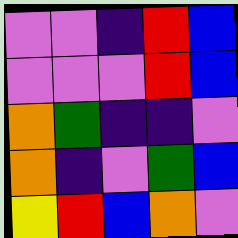[["violet", "violet", "indigo", "red", "blue"], ["violet", "violet", "violet", "red", "blue"], ["orange", "green", "indigo", "indigo", "violet"], ["orange", "indigo", "violet", "green", "blue"], ["yellow", "red", "blue", "orange", "violet"]]